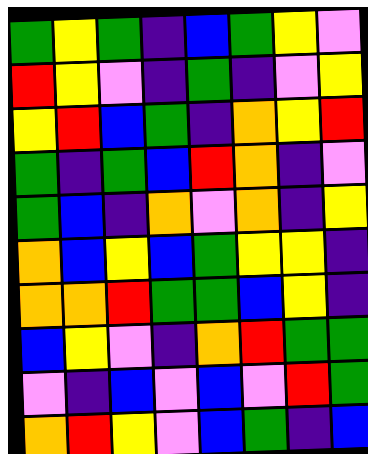[["green", "yellow", "green", "indigo", "blue", "green", "yellow", "violet"], ["red", "yellow", "violet", "indigo", "green", "indigo", "violet", "yellow"], ["yellow", "red", "blue", "green", "indigo", "orange", "yellow", "red"], ["green", "indigo", "green", "blue", "red", "orange", "indigo", "violet"], ["green", "blue", "indigo", "orange", "violet", "orange", "indigo", "yellow"], ["orange", "blue", "yellow", "blue", "green", "yellow", "yellow", "indigo"], ["orange", "orange", "red", "green", "green", "blue", "yellow", "indigo"], ["blue", "yellow", "violet", "indigo", "orange", "red", "green", "green"], ["violet", "indigo", "blue", "violet", "blue", "violet", "red", "green"], ["orange", "red", "yellow", "violet", "blue", "green", "indigo", "blue"]]